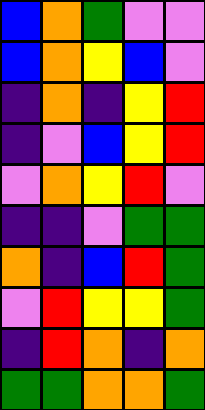[["blue", "orange", "green", "violet", "violet"], ["blue", "orange", "yellow", "blue", "violet"], ["indigo", "orange", "indigo", "yellow", "red"], ["indigo", "violet", "blue", "yellow", "red"], ["violet", "orange", "yellow", "red", "violet"], ["indigo", "indigo", "violet", "green", "green"], ["orange", "indigo", "blue", "red", "green"], ["violet", "red", "yellow", "yellow", "green"], ["indigo", "red", "orange", "indigo", "orange"], ["green", "green", "orange", "orange", "green"]]